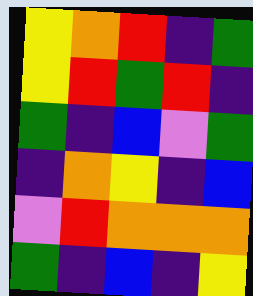[["yellow", "orange", "red", "indigo", "green"], ["yellow", "red", "green", "red", "indigo"], ["green", "indigo", "blue", "violet", "green"], ["indigo", "orange", "yellow", "indigo", "blue"], ["violet", "red", "orange", "orange", "orange"], ["green", "indigo", "blue", "indigo", "yellow"]]